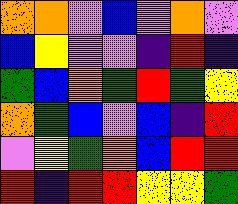[["orange", "orange", "violet", "blue", "violet", "orange", "violet"], ["blue", "yellow", "violet", "violet", "indigo", "red", "indigo"], ["green", "blue", "orange", "green", "red", "green", "yellow"], ["orange", "green", "blue", "violet", "blue", "indigo", "red"], ["violet", "yellow", "green", "orange", "blue", "red", "red"], ["red", "indigo", "red", "red", "yellow", "yellow", "green"]]